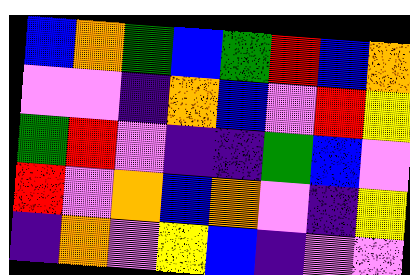[["blue", "orange", "green", "blue", "green", "red", "blue", "orange"], ["violet", "violet", "indigo", "orange", "blue", "violet", "red", "yellow"], ["green", "red", "violet", "indigo", "indigo", "green", "blue", "violet"], ["red", "violet", "orange", "blue", "orange", "violet", "indigo", "yellow"], ["indigo", "orange", "violet", "yellow", "blue", "indigo", "violet", "violet"]]